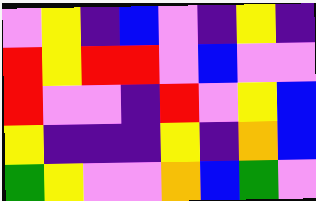[["violet", "yellow", "indigo", "blue", "violet", "indigo", "yellow", "indigo"], ["red", "yellow", "red", "red", "violet", "blue", "violet", "violet"], ["red", "violet", "violet", "indigo", "red", "violet", "yellow", "blue"], ["yellow", "indigo", "indigo", "indigo", "yellow", "indigo", "orange", "blue"], ["green", "yellow", "violet", "violet", "orange", "blue", "green", "violet"]]